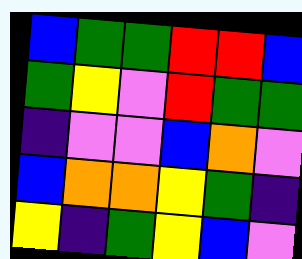[["blue", "green", "green", "red", "red", "blue"], ["green", "yellow", "violet", "red", "green", "green"], ["indigo", "violet", "violet", "blue", "orange", "violet"], ["blue", "orange", "orange", "yellow", "green", "indigo"], ["yellow", "indigo", "green", "yellow", "blue", "violet"]]